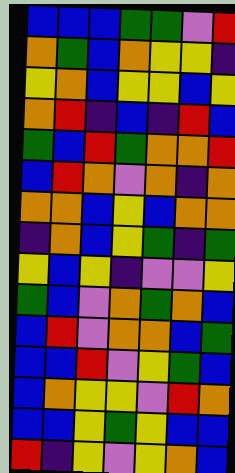[["blue", "blue", "blue", "green", "green", "violet", "red"], ["orange", "green", "blue", "orange", "yellow", "yellow", "indigo"], ["yellow", "orange", "blue", "yellow", "yellow", "blue", "yellow"], ["orange", "red", "indigo", "blue", "indigo", "red", "blue"], ["green", "blue", "red", "green", "orange", "orange", "red"], ["blue", "red", "orange", "violet", "orange", "indigo", "orange"], ["orange", "orange", "blue", "yellow", "blue", "orange", "orange"], ["indigo", "orange", "blue", "yellow", "green", "indigo", "green"], ["yellow", "blue", "yellow", "indigo", "violet", "violet", "yellow"], ["green", "blue", "violet", "orange", "green", "orange", "blue"], ["blue", "red", "violet", "orange", "orange", "blue", "green"], ["blue", "blue", "red", "violet", "yellow", "green", "blue"], ["blue", "orange", "yellow", "yellow", "violet", "red", "orange"], ["blue", "blue", "yellow", "green", "yellow", "blue", "blue"], ["red", "indigo", "yellow", "violet", "yellow", "orange", "blue"]]